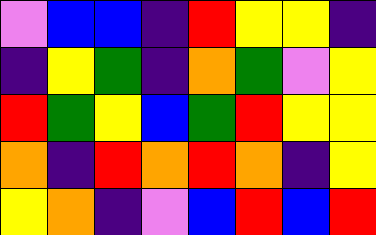[["violet", "blue", "blue", "indigo", "red", "yellow", "yellow", "indigo"], ["indigo", "yellow", "green", "indigo", "orange", "green", "violet", "yellow"], ["red", "green", "yellow", "blue", "green", "red", "yellow", "yellow"], ["orange", "indigo", "red", "orange", "red", "orange", "indigo", "yellow"], ["yellow", "orange", "indigo", "violet", "blue", "red", "blue", "red"]]